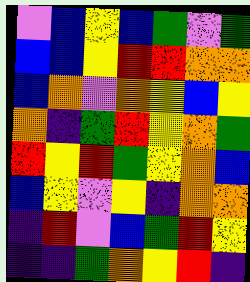[["violet", "blue", "yellow", "blue", "green", "violet", "green"], ["blue", "blue", "yellow", "red", "red", "orange", "orange"], ["blue", "orange", "violet", "orange", "yellow", "blue", "yellow"], ["orange", "indigo", "green", "red", "yellow", "orange", "green"], ["red", "yellow", "red", "green", "yellow", "orange", "blue"], ["blue", "yellow", "violet", "yellow", "indigo", "orange", "orange"], ["indigo", "red", "violet", "blue", "green", "red", "yellow"], ["indigo", "indigo", "green", "orange", "yellow", "red", "indigo"]]